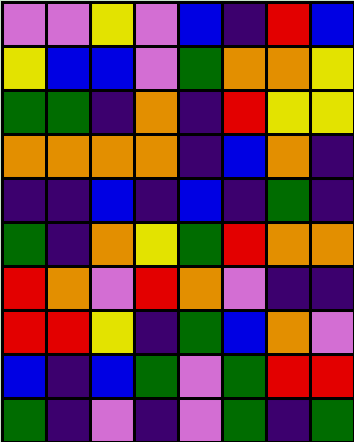[["violet", "violet", "yellow", "violet", "blue", "indigo", "red", "blue"], ["yellow", "blue", "blue", "violet", "green", "orange", "orange", "yellow"], ["green", "green", "indigo", "orange", "indigo", "red", "yellow", "yellow"], ["orange", "orange", "orange", "orange", "indigo", "blue", "orange", "indigo"], ["indigo", "indigo", "blue", "indigo", "blue", "indigo", "green", "indigo"], ["green", "indigo", "orange", "yellow", "green", "red", "orange", "orange"], ["red", "orange", "violet", "red", "orange", "violet", "indigo", "indigo"], ["red", "red", "yellow", "indigo", "green", "blue", "orange", "violet"], ["blue", "indigo", "blue", "green", "violet", "green", "red", "red"], ["green", "indigo", "violet", "indigo", "violet", "green", "indigo", "green"]]